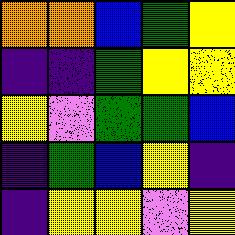[["orange", "orange", "blue", "green", "yellow"], ["indigo", "indigo", "green", "yellow", "yellow"], ["yellow", "violet", "green", "green", "blue"], ["indigo", "green", "blue", "yellow", "indigo"], ["indigo", "yellow", "yellow", "violet", "yellow"]]